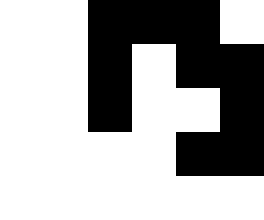[["white", "white", "black", "black", "black", "white"], ["white", "white", "black", "white", "black", "black"], ["white", "white", "black", "white", "white", "black"], ["white", "white", "white", "white", "black", "black"], ["white", "white", "white", "white", "white", "white"]]